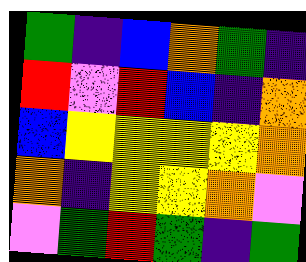[["green", "indigo", "blue", "orange", "green", "indigo"], ["red", "violet", "red", "blue", "indigo", "orange"], ["blue", "yellow", "yellow", "yellow", "yellow", "orange"], ["orange", "indigo", "yellow", "yellow", "orange", "violet"], ["violet", "green", "red", "green", "indigo", "green"]]